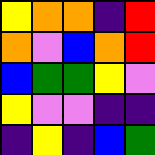[["yellow", "orange", "orange", "indigo", "red"], ["orange", "violet", "blue", "orange", "red"], ["blue", "green", "green", "yellow", "violet"], ["yellow", "violet", "violet", "indigo", "indigo"], ["indigo", "yellow", "indigo", "blue", "green"]]